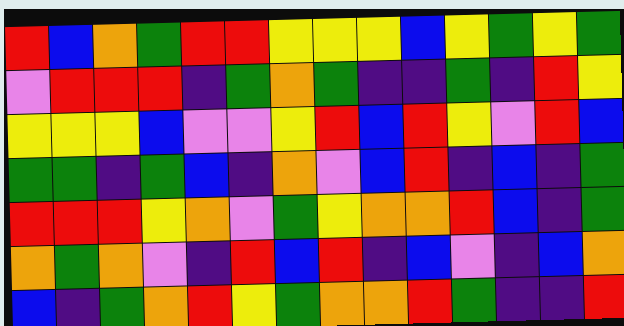[["red", "blue", "orange", "green", "red", "red", "yellow", "yellow", "yellow", "blue", "yellow", "green", "yellow", "green"], ["violet", "red", "red", "red", "indigo", "green", "orange", "green", "indigo", "indigo", "green", "indigo", "red", "yellow"], ["yellow", "yellow", "yellow", "blue", "violet", "violet", "yellow", "red", "blue", "red", "yellow", "violet", "red", "blue"], ["green", "green", "indigo", "green", "blue", "indigo", "orange", "violet", "blue", "red", "indigo", "blue", "indigo", "green"], ["red", "red", "red", "yellow", "orange", "violet", "green", "yellow", "orange", "orange", "red", "blue", "indigo", "green"], ["orange", "green", "orange", "violet", "indigo", "red", "blue", "red", "indigo", "blue", "violet", "indigo", "blue", "orange"], ["blue", "indigo", "green", "orange", "red", "yellow", "green", "orange", "orange", "red", "green", "indigo", "indigo", "red"]]